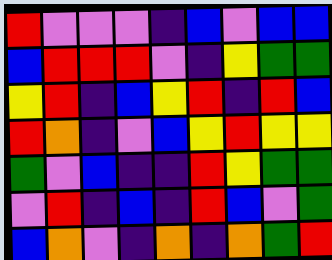[["red", "violet", "violet", "violet", "indigo", "blue", "violet", "blue", "blue"], ["blue", "red", "red", "red", "violet", "indigo", "yellow", "green", "green"], ["yellow", "red", "indigo", "blue", "yellow", "red", "indigo", "red", "blue"], ["red", "orange", "indigo", "violet", "blue", "yellow", "red", "yellow", "yellow"], ["green", "violet", "blue", "indigo", "indigo", "red", "yellow", "green", "green"], ["violet", "red", "indigo", "blue", "indigo", "red", "blue", "violet", "green"], ["blue", "orange", "violet", "indigo", "orange", "indigo", "orange", "green", "red"]]